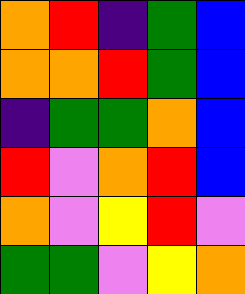[["orange", "red", "indigo", "green", "blue"], ["orange", "orange", "red", "green", "blue"], ["indigo", "green", "green", "orange", "blue"], ["red", "violet", "orange", "red", "blue"], ["orange", "violet", "yellow", "red", "violet"], ["green", "green", "violet", "yellow", "orange"]]